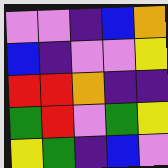[["violet", "violet", "indigo", "blue", "orange"], ["blue", "indigo", "violet", "violet", "yellow"], ["red", "red", "orange", "indigo", "indigo"], ["green", "red", "violet", "green", "yellow"], ["yellow", "green", "indigo", "blue", "violet"]]